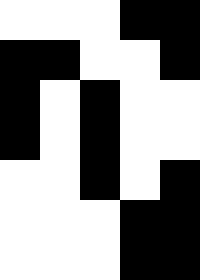[["white", "white", "white", "black", "black"], ["black", "black", "white", "white", "black"], ["black", "white", "black", "white", "white"], ["black", "white", "black", "white", "white"], ["white", "white", "black", "white", "black"], ["white", "white", "white", "black", "black"], ["white", "white", "white", "black", "black"]]